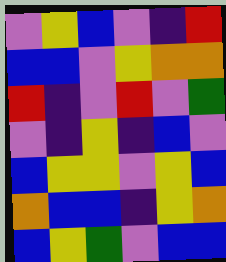[["violet", "yellow", "blue", "violet", "indigo", "red"], ["blue", "blue", "violet", "yellow", "orange", "orange"], ["red", "indigo", "violet", "red", "violet", "green"], ["violet", "indigo", "yellow", "indigo", "blue", "violet"], ["blue", "yellow", "yellow", "violet", "yellow", "blue"], ["orange", "blue", "blue", "indigo", "yellow", "orange"], ["blue", "yellow", "green", "violet", "blue", "blue"]]